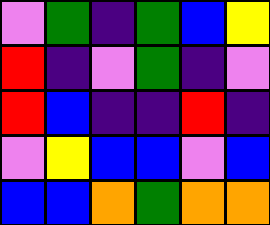[["violet", "green", "indigo", "green", "blue", "yellow"], ["red", "indigo", "violet", "green", "indigo", "violet"], ["red", "blue", "indigo", "indigo", "red", "indigo"], ["violet", "yellow", "blue", "blue", "violet", "blue"], ["blue", "blue", "orange", "green", "orange", "orange"]]